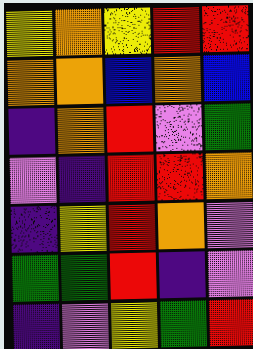[["yellow", "orange", "yellow", "red", "red"], ["orange", "orange", "blue", "orange", "blue"], ["indigo", "orange", "red", "violet", "green"], ["violet", "indigo", "red", "red", "orange"], ["indigo", "yellow", "red", "orange", "violet"], ["green", "green", "red", "indigo", "violet"], ["indigo", "violet", "yellow", "green", "red"]]